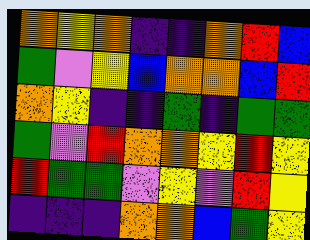[["orange", "yellow", "orange", "indigo", "indigo", "orange", "red", "blue"], ["green", "violet", "yellow", "blue", "orange", "orange", "blue", "red"], ["orange", "yellow", "indigo", "indigo", "green", "indigo", "green", "green"], ["green", "violet", "red", "orange", "orange", "yellow", "red", "yellow"], ["red", "green", "green", "violet", "yellow", "violet", "red", "yellow"], ["indigo", "indigo", "indigo", "orange", "orange", "blue", "green", "yellow"]]